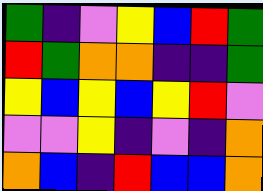[["green", "indigo", "violet", "yellow", "blue", "red", "green"], ["red", "green", "orange", "orange", "indigo", "indigo", "green"], ["yellow", "blue", "yellow", "blue", "yellow", "red", "violet"], ["violet", "violet", "yellow", "indigo", "violet", "indigo", "orange"], ["orange", "blue", "indigo", "red", "blue", "blue", "orange"]]